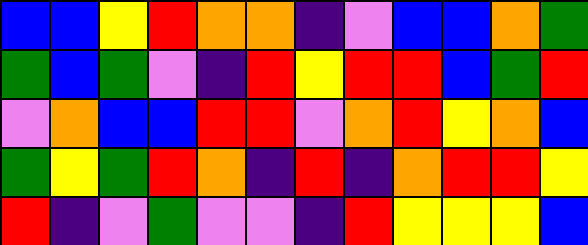[["blue", "blue", "yellow", "red", "orange", "orange", "indigo", "violet", "blue", "blue", "orange", "green"], ["green", "blue", "green", "violet", "indigo", "red", "yellow", "red", "red", "blue", "green", "red"], ["violet", "orange", "blue", "blue", "red", "red", "violet", "orange", "red", "yellow", "orange", "blue"], ["green", "yellow", "green", "red", "orange", "indigo", "red", "indigo", "orange", "red", "red", "yellow"], ["red", "indigo", "violet", "green", "violet", "violet", "indigo", "red", "yellow", "yellow", "yellow", "blue"]]